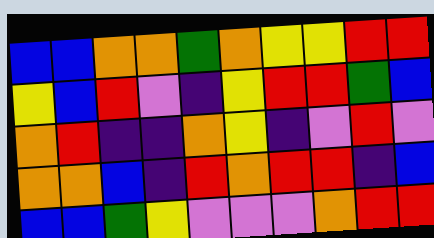[["blue", "blue", "orange", "orange", "green", "orange", "yellow", "yellow", "red", "red"], ["yellow", "blue", "red", "violet", "indigo", "yellow", "red", "red", "green", "blue"], ["orange", "red", "indigo", "indigo", "orange", "yellow", "indigo", "violet", "red", "violet"], ["orange", "orange", "blue", "indigo", "red", "orange", "red", "red", "indigo", "blue"], ["blue", "blue", "green", "yellow", "violet", "violet", "violet", "orange", "red", "red"]]